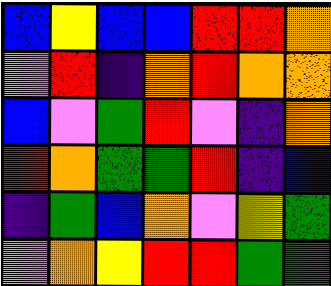[["blue", "yellow", "blue", "blue", "red", "red", "orange"], ["violet", "red", "indigo", "orange", "red", "orange", "orange"], ["blue", "violet", "green", "red", "violet", "indigo", "orange"], ["red", "orange", "green", "green", "red", "indigo", "blue"], ["indigo", "green", "blue", "orange", "violet", "yellow", "green"], ["violet", "orange", "yellow", "red", "red", "green", "green"]]